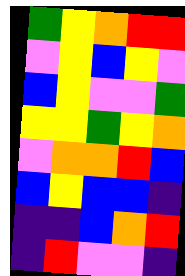[["green", "yellow", "orange", "red", "red"], ["violet", "yellow", "blue", "yellow", "violet"], ["blue", "yellow", "violet", "violet", "green"], ["yellow", "yellow", "green", "yellow", "orange"], ["violet", "orange", "orange", "red", "blue"], ["blue", "yellow", "blue", "blue", "indigo"], ["indigo", "indigo", "blue", "orange", "red"], ["indigo", "red", "violet", "violet", "indigo"]]